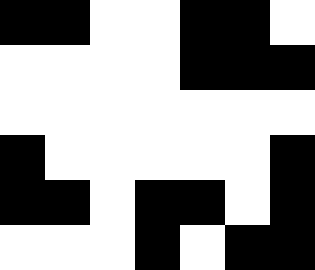[["black", "black", "white", "white", "black", "black", "white"], ["white", "white", "white", "white", "black", "black", "black"], ["white", "white", "white", "white", "white", "white", "white"], ["black", "white", "white", "white", "white", "white", "black"], ["black", "black", "white", "black", "black", "white", "black"], ["white", "white", "white", "black", "white", "black", "black"]]